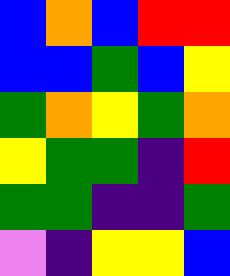[["blue", "orange", "blue", "red", "red"], ["blue", "blue", "green", "blue", "yellow"], ["green", "orange", "yellow", "green", "orange"], ["yellow", "green", "green", "indigo", "red"], ["green", "green", "indigo", "indigo", "green"], ["violet", "indigo", "yellow", "yellow", "blue"]]